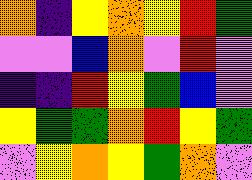[["orange", "indigo", "yellow", "orange", "yellow", "red", "green"], ["violet", "violet", "blue", "orange", "violet", "red", "violet"], ["indigo", "indigo", "red", "yellow", "green", "blue", "violet"], ["yellow", "green", "green", "orange", "red", "yellow", "green"], ["violet", "yellow", "orange", "yellow", "green", "orange", "violet"]]